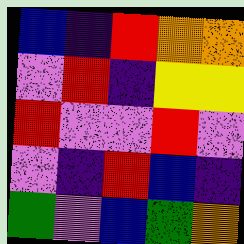[["blue", "indigo", "red", "orange", "orange"], ["violet", "red", "indigo", "yellow", "yellow"], ["red", "violet", "violet", "red", "violet"], ["violet", "indigo", "red", "blue", "indigo"], ["green", "violet", "blue", "green", "orange"]]